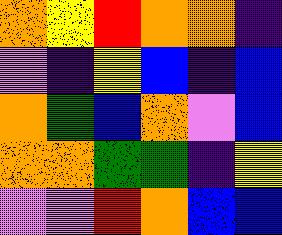[["orange", "yellow", "red", "orange", "orange", "indigo"], ["violet", "indigo", "yellow", "blue", "indigo", "blue"], ["orange", "green", "blue", "orange", "violet", "blue"], ["orange", "orange", "green", "green", "indigo", "yellow"], ["violet", "violet", "red", "orange", "blue", "blue"]]